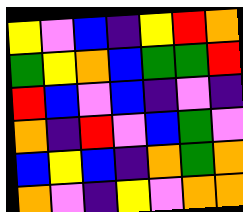[["yellow", "violet", "blue", "indigo", "yellow", "red", "orange"], ["green", "yellow", "orange", "blue", "green", "green", "red"], ["red", "blue", "violet", "blue", "indigo", "violet", "indigo"], ["orange", "indigo", "red", "violet", "blue", "green", "violet"], ["blue", "yellow", "blue", "indigo", "orange", "green", "orange"], ["orange", "violet", "indigo", "yellow", "violet", "orange", "orange"]]